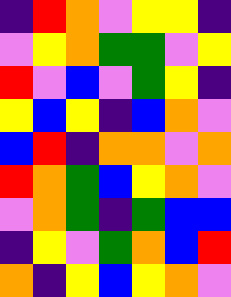[["indigo", "red", "orange", "violet", "yellow", "yellow", "indigo"], ["violet", "yellow", "orange", "green", "green", "violet", "yellow"], ["red", "violet", "blue", "violet", "green", "yellow", "indigo"], ["yellow", "blue", "yellow", "indigo", "blue", "orange", "violet"], ["blue", "red", "indigo", "orange", "orange", "violet", "orange"], ["red", "orange", "green", "blue", "yellow", "orange", "violet"], ["violet", "orange", "green", "indigo", "green", "blue", "blue"], ["indigo", "yellow", "violet", "green", "orange", "blue", "red"], ["orange", "indigo", "yellow", "blue", "yellow", "orange", "violet"]]